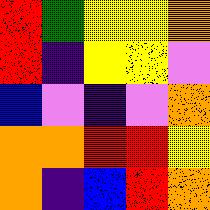[["red", "green", "yellow", "yellow", "orange"], ["red", "indigo", "yellow", "yellow", "violet"], ["blue", "violet", "indigo", "violet", "orange"], ["orange", "orange", "red", "red", "yellow"], ["orange", "indigo", "blue", "red", "orange"]]